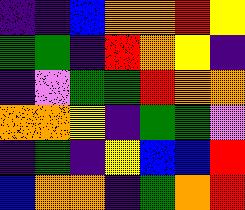[["indigo", "indigo", "blue", "orange", "orange", "red", "yellow"], ["green", "green", "indigo", "red", "orange", "yellow", "indigo"], ["indigo", "violet", "green", "green", "red", "orange", "orange"], ["orange", "orange", "yellow", "indigo", "green", "green", "violet"], ["indigo", "green", "indigo", "yellow", "blue", "blue", "red"], ["blue", "orange", "orange", "indigo", "green", "orange", "red"]]